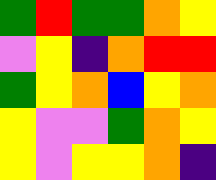[["green", "red", "green", "green", "orange", "yellow"], ["violet", "yellow", "indigo", "orange", "red", "red"], ["green", "yellow", "orange", "blue", "yellow", "orange"], ["yellow", "violet", "violet", "green", "orange", "yellow"], ["yellow", "violet", "yellow", "yellow", "orange", "indigo"]]